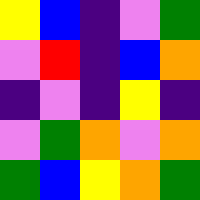[["yellow", "blue", "indigo", "violet", "green"], ["violet", "red", "indigo", "blue", "orange"], ["indigo", "violet", "indigo", "yellow", "indigo"], ["violet", "green", "orange", "violet", "orange"], ["green", "blue", "yellow", "orange", "green"]]